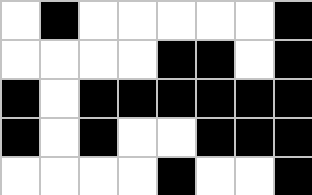[["white", "black", "white", "white", "white", "white", "white", "black"], ["white", "white", "white", "white", "black", "black", "white", "black"], ["black", "white", "black", "black", "black", "black", "black", "black"], ["black", "white", "black", "white", "white", "black", "black", "black"], ["white", "white", "white", "white", "black", "white", "white", "black"]]